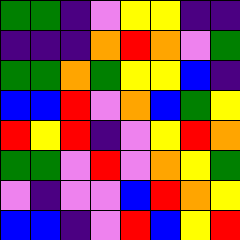[["green", "green", "indigo", "violet", "yellow", "yellow", "indigo", "indigo"], ["indigo", "indigo", "indigo", "orange", "red", "orange", "violet", "green"], ["green", "green", "orange", "green", "yellow", "yellow", "blue", "indigo"], ["blue", "blue", "red", "violet", "orange", "blue", "green", "yellow"], ["red", "yellow", "red", "indigo", "violet", "yellow", "red", "orange"], ["green", "green", "violet", "red", "violet", "orange", "yellow", "green"], ["violet", "indigo", "violet", "violet", "blue", "red", "orange", "yellow"], ["blue", "blue", "indigo", "violet", "red", "blue", "yellow", "red"]]